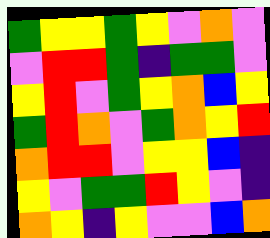[["green", "yellow", "yellow", "green", "yellow", "violet", "orange", "violet"], ["violet", "red", "red", "green", "indigo", "green", "green", "violet"], ["yellow", "red", "violet", "green", "yellow", "orange", "blue", "yellow"], ["green", "red", "orange", "violet", "green", "orange", "yellow", "red"], ["orange", "red", "red", "violet", "yellow", "yellow", "blue", "indigo"], ["yellow", "violet", "green", "green", "red", "yellow", "violet", "indigo"], ["orange", "yellow", "indigo", "yellow", "violet", "violet", "blue", "orange"]]